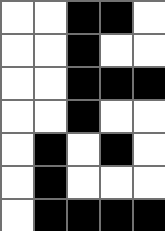[["white", "white", "black", "black", "white"], ["white", "white", "black", "white", "white"], ["white", "white", "black", "black", "black"], ["white", "white", "black", "white", "white"], ["white", "black", "white", "black", "white"], ["white", "black", "white", "white", "white"], ["white", "black", "black", "black", "black"]]